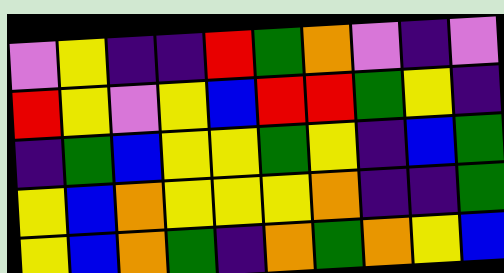[["violet", "yellow", "indigo", "indigo", "red", "green", "orange", "violet", "indigo", "violet"], ["red", "yellow", "violet", "yellow", "blue", "red", "red", "green", "yellow", "indigo"], ["indigo", "green", "blue", "yellow", "yellow", "green", "yellow", "indigo", "blue", "green"], ["yellow", "blue", "orange", "yellow", "yellow", "yellow", "orange", "indigo", "indigo", "green"], ["yellow", "blue", "orange", "green", "indigo", "orange", "green", "orange", "yellow", "blue"]]